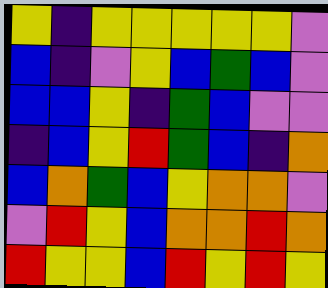[["yellow", "indigo", "yellow", "yellow", "yellow", "yellow", "yellow", "violet"], ["blue", "indigo", "violet", "yellow", "blue", "green", "blue", "violet"], ["blue", "blue", "yellow", "indigo", "green", "blue", "violet", "violet"], ["indigo", "blue", "yellow", "red", "green", "blue", "indigo", "orange"], ["blue", "orange", "green", "blue", "yellow", "orange", "orange", "violet"], ["violet", "red", "yellow", "blue", "orange", "orange", "red", "orange"], ["red", "yellow", "yellow", "blue", "red", "yellow", "red", "yellow"]]